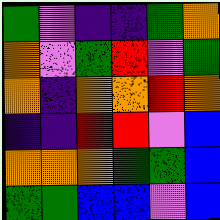[["green", "violet", "indigo", "indigo", "green", "orange"], ["orange", "violet", "green", "red", "violet", "green"], ["orange", "indigo", "orange", "orange", "red", "orange"], ["indigo", "indigo", "red", "red", "violet", "blue"], ["orange", "orange", "orange", "green", "green", "blue"], ["green", "green", "blue", "blue", "violet", "blue"]]